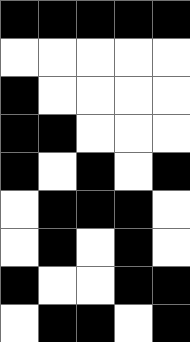[["black", "black", "black", "black", "black"], ["white", "white", "white", "white", "white"], ["black", "white", "white", "white", "white"], ["black", "black", "white", "white", "white"], ["black", "white", "black", "white", "black"], ["white", "black", "black", "black", "white"], ["white", "black", "white", "black", "white"], ["black", "white", "white", "black", "black"], ["white", "black", "black", "white", "black"]]